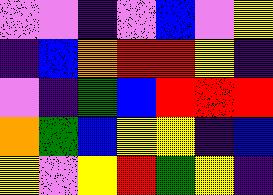[["violet", "violet", "indigo", "violet", "blue", "violet", "yellow"], ["indigo", "blue", "orange", "red", "red", "yellow", "indigo"], ["violet", "indigo", "green", "blue", "red", "red", "red"], ["orange", "green", "blue", "yellow", "yellow", "indigo", "blue"], ["yellow", "violet", "yellow", "red", "green", "yellow", "indigo"]]